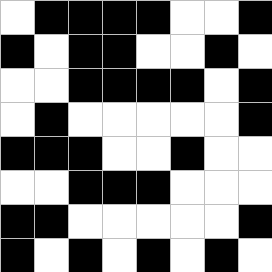[["white", "black", "black", "black", "black", "white", "white", "black"], ["black", "white", "black", "black", "white", "white", "black", "white"], ["white", "white", "black", "black", "black", "black", "white", "black"], ["white", "black", "white", "white", "white", "white", "white", "black"], ["black", "black", "black", "white", "white", "black", "white", "white"], ["white", "white", "black", "black", "black", "white", "white", "white"], ["black", "black", "white", "white", "white", "white", "white", "black"], ["black", "white", "black", "white", "black", "white", "black", "white"]]